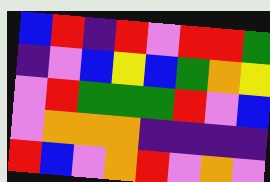[["blue", "red", "indigo", "red", "violet", "red", "red", "green"], ["indigo", "violet", "blue", "yellow", "blue", "green", "orange", "yellow"], ["violet", "red", "green", "green", "green", "red", "violet", "blue"], ["violet", "orange", "orange", "orange", "indigo", "indigo", "indigo", "indigo"], ["red", "blue", "violet", "orange", "red", "violet", "orange", "violet"]]